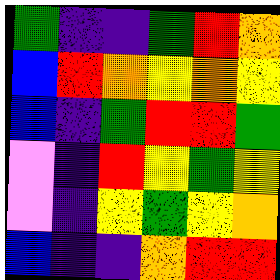[["green", "indigo", "indigo", "green", "red", "orange"], ["blue", "red", "orange", "yellow", "orange", "yellow"], ["blue", "indigo", "green", "red", "red", "green"], ["violet", "indigo", "red", "yellow", "green", "yellow"], ["violet", "indigo", "yellow", "green", "yellow", "orange"], ["blue", "indigo", "indigo", "orange", "red", "red"]]